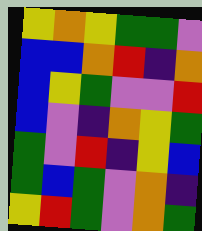[["yellow", "orange", "yellow", "green", "green", "violet"], ["blue", "blue", "orange", "red", "indigo", "orange"], ["blue", "yellow", "green", "violet", "violet", "red"], ["blue", "violet", "indigo", "orange", "yellow", "green"], ["green", "violet", "red", "indigo", "yellow", "blue"], ["green", "blue", "green", "violet", "orange", "indigo"], ["yellow", "red", "green", "violet", "orange", "green"]]